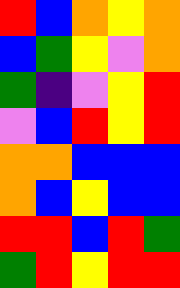[["red", "blue", "orange", "yellow", "orange"], ["blue", "green", "yellow", "violet", "orange"], ["green", "indigo", "violet", "yellow", "red"], ["violet", "blue", "red", "yellow", "red"], ["orange", "orange", "blue", "blue", "blue"], ["orange", "blue", "yellow", "blue", "blue"], ["red", "red", "blue", "red", "green"], ["green", "red", "yellow", "red", "red"]]